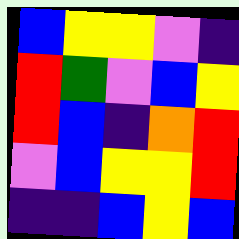[["blue", "yellow", "yellow", "violet", "indigo"], ["red", "green", "violet", "blue", "yellow"], ["red", "blue", "indigo", "orange", "red"], ["violet", "blue", "yellow", "yellow", "red"], ["indigo", "indigo", "blue", "yellow", "blue"]]